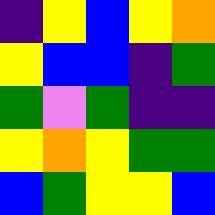[["indigo", "yellow", "blue", "yellow", "orange"], ["yellow", "blue", "blue", "indigo", "green"], ["green", "violet", "green", "indigo", "indigo"], ["yellow", "orange", "yellow", "green", "green"], ["blue", "green", "yellow", "yellow", "blue"]]